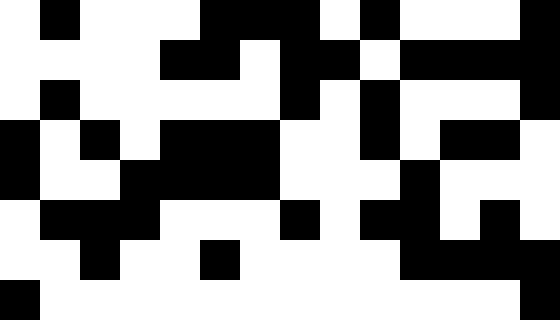[["white", "black", "white", "white", "white", "black", "black", "black", "white", "black", "white", "white", "white", "black"], ["white", "white", "white", "white", "black", "black", "white", "black", "black", "white", "black", "black", "black", "black"], ["white", "black", "white", "white", "white", "white", "white", "black", "white", "black", "white", "white", "white", "black"], ["black", "white", "black", "white", "black", "black", "black", "white", "white", "black", "white", "black", "black", "white"], ["black", "white", "white", "black", "black", "black", "black", "white", "white", "white", "black", "white", "white", "white"], ["white", "black", "black", "black", "white", "white", "white", "black", "white", "black", "black", "white", "black", "white"], ["white", "white", "black", "white", "white", "black", "white", "white", "white", "white", "black", "black", "black", "black"], ["black", "white", "white", "white", "white", "white", "white", "white", "white", "white", "white", "white", "white", "black"]]